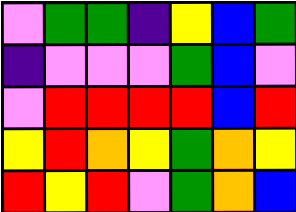[["violet", "green", "green", "indigo", "yellow", "blue", "green"], ["indigo", "violet", "violet", "violet", "green", "blue", "violet"], ["violet", "red", "red", "red", "red", "blue", "red"], ["yellow", "red", "orange", "yellow", "green", "orange", "yellow"], ["red", "yellow", "red", "violet", "green", "orange", "blue"]]